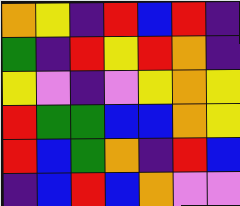[["orange", "yellow", "indigo", "red", "blue", "red", "indigo"], ["green", "indigo", "red", "yellow", "red", "orange", "indigo"], ["yellow", "violet", "indigo", "violet", "yellow", "orange", "yellow"], ["red", "green", "green", "blue", "blue", "orange", "yellow"], ["red", "blue", "green", "orange", "indigo", "red", "blue"], ["indigo", "blue", "red", "blue", "orange", "violet", "violet"]]